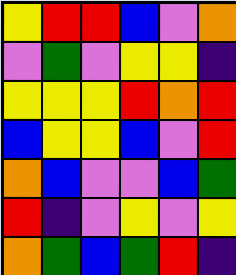[["yellow", "red", "red", "blue", "violet", "orange"], ["violet", "green", "violet", "yellow", "yellow", "indigo"], ["yellow", "yellow", "yellow", "red", "orange", "red"], ["blue", "yellow", "yellow", "blue", "violet", "red"], ["orange", "blue", "violet", "violet", "blue", "green"], ["red", "indigo", "violet", "yellow", "violet", "yellow"], ["orange", "green", "blue", "green", "red", "indigo"]]